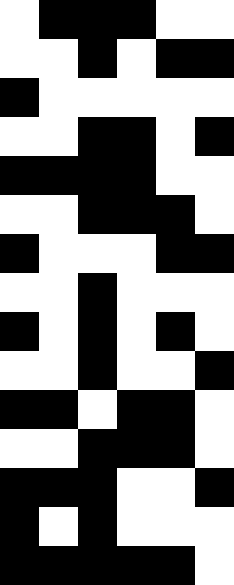[["white", "black", "black", "black", "white", "white"], ["white", "white", "black", "white", "black", "black"], ["black", "white", "white", "white", "white", "white"], ["white", "white", "black", "black", "white", "black"], ["black", "black", "black", "black", "white", "white"], ["white", "white", "black", "black", "black", "white"], ["black", "white", "white", "white", "black", "black"], ["white", "white", "black", "white", "white", "white"], ["black", "white", "black", "white", "black", "white"], ["white", "white", "black", "white", "white", "black"], ["black", "black", "white", "black", "black", "white"], ["white", "white", "black", "black", "black", "white"], ["black", "black", "black", "white", "white", "black"], ["black", "white", "black", "white", "white", "white"], ["black", "black", "black", "black", "black", "white"]]